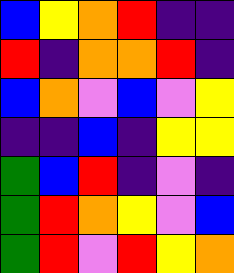[["blue", "yellow", "orange", "red", "indigo", "indigo"], ["red", "indigo", "orange", "orange", "red", "indigo"], ["blue", "orange", "violet", "blue", "violet", "yellow"], ["indigo", "indigo", "blue", "indigo", "yellow", "yellow"], ["green", "blue", "red", "indigo", "violet", "indigo"], ["green", "red", "orange", "yellow", "violet", "blue"], ["green", "red", "violet", "red", "yellow", "orange"]]